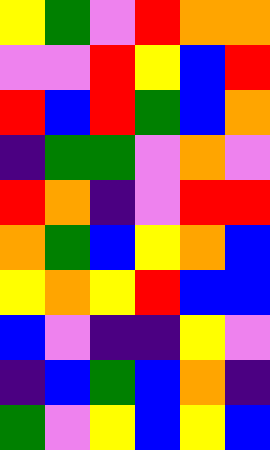[["yellow", "green", "violet", "red", "orange", "orange"], ["violet", "violet", "red", "yellow", "blue", "red"], ["red", "blue", "red", "green", "blue", "orange"], ["indigo", "green", "green", "violet", "orange", "violet"], ["red", "orange", "indigo", "violet", "red", "red"], ["orange", "green", "blue", "yellow", "orange", "blue"], ["yellow", "orange", "yellow", "red", "blue", "blue"], ["blue", "violet", "indigo", "indigo", "yellow", "violet"], ["indigo", "blue", "green", "blue", "orange", "indigo"], ["green", "violet", "yellow", "blue", "yellow", "blue"]]